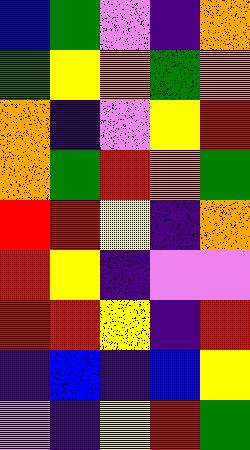[["blue", "green", "violet", "indigo", "orange"], ["green", "yellow", "orange", "green", "orange"], ["orange", "indigo", "violet", "yellow", "red"], ["orange", "green", "red", "orange", "green"], ["red", "red", "yellow", "indigo", "orange"], ["red", "yellow", "indigo", "violet", "violet"], ["red", "red", "yellow", "indigo", "red"], ["indigo", "blue", "indigo", "blue", "yellow"], ["violet", "indigo", "yellow", "red", "green"]]